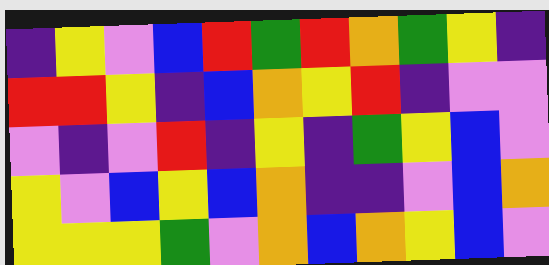[["indigo", "yellow", "violet", "blue", "red", "green", "red", "orange", "green", "yellow", "indigo"], ["red", "red", "yellow", "indigo", "blue", "orange", "yellow", "red", "indigo", "violet", "violet"], ["violet", "indigo", "violet", "red", "indigo", "yellow", "indigo", "green", "yellow", "blue", "violet"], ["yellow", "violet", "blue", "yellow", "blue", "orange", "indigo", "indigo", "violet", "blue", "orange"], ["yellow", "yellow", "yellow", "green", "violet", "orange", "blue", "orange", "yellow", "blue", "violet"]]